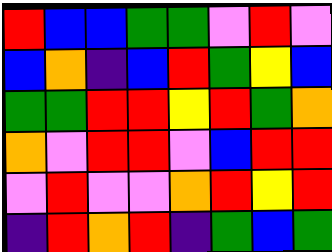[["red", "blue", "blue", "green", "green", "violet", "red", "violet"], ["blue", "orange", "indigo", "blue", "red", "green", "yellow", "blue"], ["green", "green", "red", "red", "yellow", "red", "green", "orange"], ["orange", "violet", "red", "red", "violet", "blue", "red", "red"], ["violet", "red", "violet", "violet", "orange", "red", "yellow", "red"], ["indigo", "red", "orange", "red", "indigo", "green", "blue", "green"]]